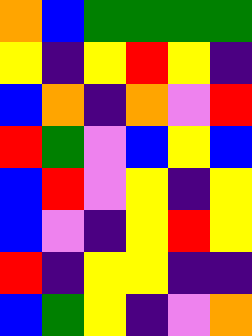[["orange", "blue", "green", "green", "green", "green"], ["yellow", "indigo", "yellow", "red", "yellow", "indigo"], ["blue", "orange", "indigo", "orange", "violet", "red"], ["red", "green", "violet", "blue", "yellow", "blue"], ["blue", "red", "violet", "yellow", "indigo", "yellow"], ["blue", "violet", "indigo", "yellow", "red", "yellow"], ["red", "indigo", "yellow", "yellow", "indigo", "indigo"], ["blue", "green", "yellow", "indigo", "violet", "orange"]]